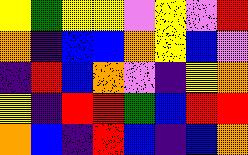[["yellow", "green", "yellow", "yellow", "violet", "yellow", "violet", "red"], ["orange", "indigo", "blue", "blue", "orange", "yellow", "blue", "violet"], ["indigo", "red", "blue", "orange", "violet", "indigo", "yellow", "orange"], ["yellow", "indigo", "red", "red", "green", "blue", "red", "red"], ["orange", "blue", "indigo", "red", "blue", "indigo", "blue", "orange"]]